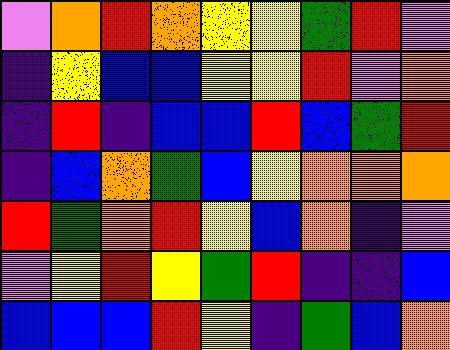[["violet", "orange", "red", "orange", "yellow", "yellow", "green", "red", "violet"], ["indigo", "yellow", "blue", "blue", "yellow", "yellow", "red", "violet", "orange"], ["indigo", "red", "indigo", "blue", "blue", "red", "blue", "green", "red"], ["indigo", "blue", "orange", "green", "blue", "yellow", "orange", "orange", "orange"], ["red", "green", "orange", "red", "yellow", "blue", "orange", "indigo", "violet"], ["violet", "yellow", "red", "yellow", "green", "red", "indigo", "indigo", "blue"], ["blue", "blue", "blue", "red", "yellow", "indigo", "green", "blue", "orange"]]